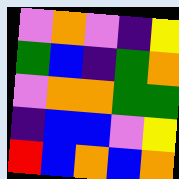[["violet", "orange", "violet", "indigo", "yellow"], ["green", "blue", "indigo", "green", "orange"], ["violet", "orange", "orange", "green", "green"], ["indigo", "blue", "blue", "violet", "yellow"], ["red", "blue", "orange", "blue", "orange"]]